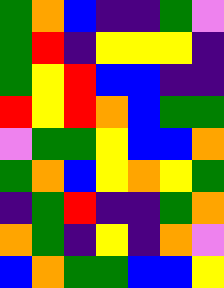[["green", "orange", "blue", "indigo", "indigo", "green", "violet"], ["green", "red", "indigo", "yellow", "yellow", "yellow", "indigo"], ["green", "yellow", "red", "blue", "blue", "indigo", "indigo"], ["red", "yellow", "red", "orange", "blue", "green", "green"], ["violet", "green", "green", "yellow", "blue", "blue", "orange"], ["green", "orange", "blue", "yellow", "orange", "yellow", "green"], ["indigo", "green", "red", "indigo", "indigo", "green", "orange"], ["orange", "green", "indigo", "yellow", "indigo", "orange", "violet"], ["blue", "orange", "green", "green", "blue", "blue", "yellow"]]